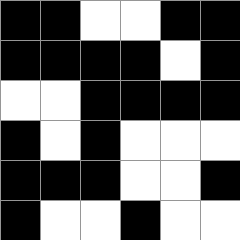[["black", "black", "white", "white", "black", "black"], ["black", "black", "black", "black", "white", "black"], ["white", "white", "black", "black", "black", "black"], ["black", "white", "black", "white", "white", "white"], ["black", "black", "black", "white", "white", "black"], ["black", "white", "white", "black", "white", "white"]]